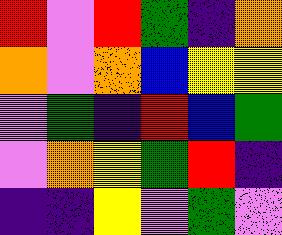[["red", "violet", "red", "green", "indigo", "orange"], ["orange", "violet", "orange", "blue", "yellow", "yellow"], ["violet", "green", "indigo", "red", "blue", "green"], ["violet", "orange", "yellow", "green", "red", "indigo"], ["indigo", "indigo", "yellow", "violet", "green", "violet"]]